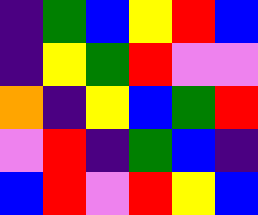[["indigo", "green", "blue", "yellow", "red", "blue"], ["indigo", "yellow", "green", "red", "violet", "violet"], ["orange", "indigo", "yellow", "blue", "green", "red"], ["violet", "red", "indigo", "green", "blue", "indigo"], ["blue", "red", "violet", "red", "yellow", "blue"]]